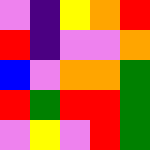[["violet", "indigo", "yellow", "orange", "red"], ["red", "indigo", "violet", "violet", "orange"], ["blue", "violet", "orange", "orange", "green"], ["red", "green", "red", "red", "green"], ["violet", "yellow", "violet", "red", "green"]]